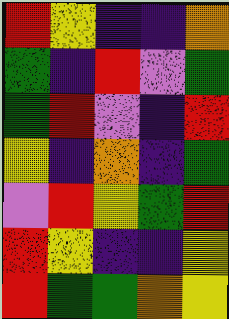[["red", "yellow", "indigo", "indigo", "orange"], ["green", "indigo", "red", "violet", "green"], ["green", "red", "violet", "indigo", "red"], ["yellow", "indigo", "orange", "indigo", "green"], ["violet", "red", "yellow", "green", "red"], ["red", "yellow", "indigo", "indigo", "yellow"], ["red", "green", "green", "orange", "yellow"]]